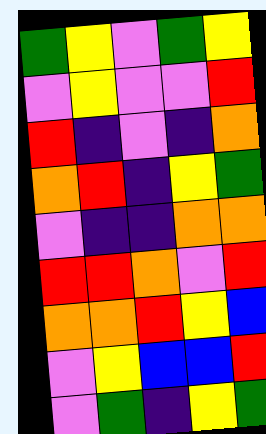[["green", "yellow", "violet", "green", "yellow"], ["violet", "yellow", "violet", "violet", "red"], ["red", "indigo", "violet", "indigo", "orange"], ["orange", "red", "indigo", "yellow", "green"], ["violet", "indigo", "indigo", "orange", "orange"], ["red", "red", "orange", "violet", "red"], ["orange", "orange", "red", "yellow", "blue"], ["violet", "yellow", "blue", "blue", "red"], ["violet", "green", "indigo", "yellow", "green"]]